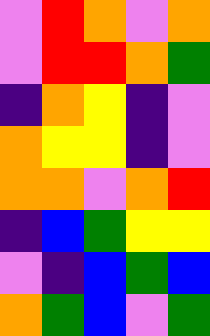[["violet", "red", "orange", "violet", "orange"], ["violet", "red", "red", "orange", "green"], ["indigo", "orange", "yellow", "indigo", "violet"], ["orange", "yellow", "yellow", "indigo", "violet"], ["orange", "orange", "violet", "orange", "red"], ["indigo", "blue", "green", "yellow", "yellow"], ["violet", "indigo", "blue", "green", "blue"], ["orange", "green", "blue", "violet", "green"]]